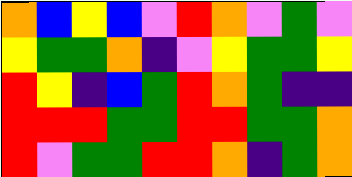[["orange", "blue", "yellow", "blue", "violet", "red", "orange", "violet", "green", "violet"], ["yellow", "green", "green", "orange", "indigo", "violet", "yellow", "green", "green", "yellow"], ["red", "yellow", "indigo", "blue", "green", "red", "orange", "green", "indigo", "indigo"], ["red", "red", "red", "green", "green", "red", "red", "green", "green", "orange"], ["red", "violet", "green", "green", "red", "red", "orange", "indigo", "green", "orange"]]